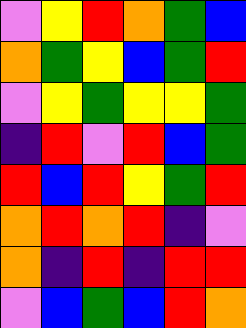[["violet", "yellow", "red", "orange", "green", "blue"], ["orange", "green", "yellow", "blue", "green", "red"], ["violet", "yellow", "green", "yellow", "yellow", "green"], ["indigo", "red", "violet", "red", "blue", "green"], ["red", "blue", "red", "yellow", "green", "red"], ["orange", "red", "orange", "red", "indigo", "violet"], ["orange", "indigo", "red", "indigo", "red", "red"], ["violet", "blue", "green", "blue", "red", "orange"]]